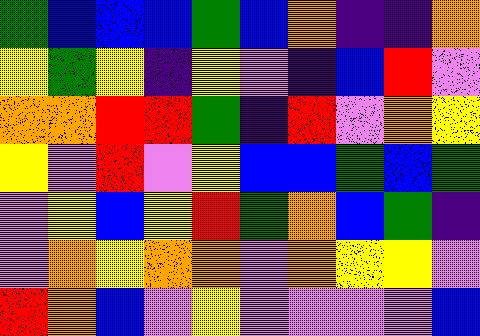[["green", "blue", "blue", "blue", "green", "blue", "orange", "indigo", "indigo", "orange"], ["yellow", "green", "yellow", "indigo", "yellow", "violet", "indigo", "blue", "red", "violet"], ["orange", "orange", "red", "red", "green", "indigo", "red", "violet", "orange", "yellow"], ["yellow", "violet", "red", "violet", "yellow", "blue", "blue", "green", "blue", "green"], ["violet", "yellow", "blue", "yellow", "red", "green", "orange", "blue", "green", "indigo"], ["violet", "orange", "yellow", "orange", "orange", "violet", "orange", "yellow", "yellow", "violet"], ["red", "orange", "blue", "violet", "yellow", "violet", "violet", "violet", "violet", "blue"]]